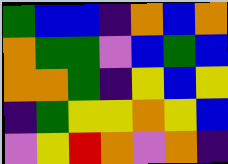[["green", "blue", "blue", "indigo", "orange", "blue", "orange"], ["orange", "green", "green", "violet", "blue", "green", "blue"], ["orange", "orange", "green", "indigo", "yellow", "blue", "yellow"], ["indigo", "green", "yellow", "yellow", "orange", "yellow", "blue"], ["violet", "yellow", "red", "orange", "violet", "orange", "indigo"]]